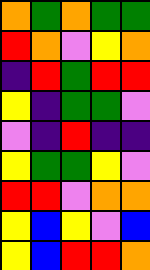[["orange", "green", "orange", "green", "green"], ["red", "orange", "violet", "yellow", "orange"], ["indigo", "red", "green", "red", "red"], ["yellow", "indigo", "green", "green", "violet"], ["violet", "indigo", "red", "indigo", "indigo"], ["yellow", "green", "green", "yellow", "violet"], ["red", "red", "violet", "orange", "orange"], ["yellow", "blue", "yellow", "violet", "blue"], ["yellow", "blue", "red", "red", "orange"]]